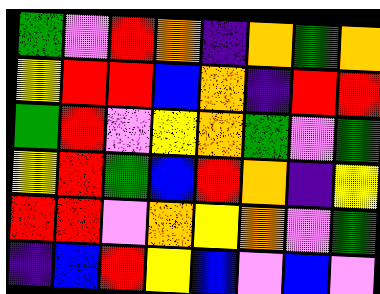[["green", "violet", "red", "orange", "indigo", "orange", "green", "orange"], ["yellow", "red", "red", "blue", "orange", "indigo", "red", "red"], ["green", "red", "violet", "yellow", "orange", "green", "violet", "green"], ["yellow", "red", "green", "blue", "red", "orange", "indigo", "yellow"], ["red", "red", "violet", "orange", "yellow", "orange", "violet", "green"], ["indigo", "blue", "red", "yellow", "blue", "violet", "blue", "violet"]]